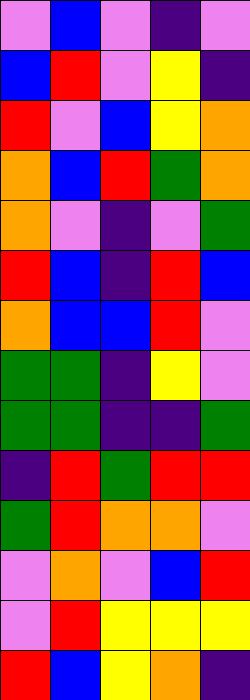[["violet", "blue", "violet", "indigo", "violet"], ["blue", "red", "violet", "yellow", "indigo"], ["red", "violet", "blue", "yellow", "orange"], ["orange", "blue", "red", "green", "orange"], ["orange", "violet", "indigo", "violet", "green"], ["red", "blue", "indigo", "red", "blue"], ["orange", "blue", "blue", "red", "violet"], ["green", "green", "indigo", "yellow", "violet"], ["green", "green", "indigo", "indigo", "green"], ["indigo", "red", "green", "red", "red"], ["green", "red", "orange", "orange", "violet"], ["violet", "orange", "violet", "blue", "red"], ["violet", "red", "yellow", "yellow", "yellow"], ["red", "blue", "yellow", "orange", "indigo"]]